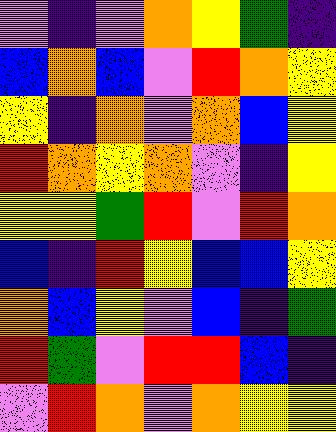[["violet", "indigo", "violet", "orange", "yellow", "green", "indigo"], ["blue", "orange", "blue", "violet", "red", "orange", "yellow"], ["yellow", "indigo", "orange", "violet", "orange", "blue", "yellow"], ["red", "orange", "yellow", "orange", "violet", "indigo", "yellow"], ["yellow", "yellow", "green", "red", "violet", "red", "orange"], ["blue", "indigo", "red", "yellow", "blue", "blue", "yellow"], ["orange", "blue", "yellow", "violet", "blue", "indigo", "green"], ["red", "green", "violet", "red", "red", "blue", "indigo"], ["violet", "red", "orange", "violet", "orange", "yellow", "yellow"]]